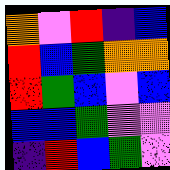[["orange", "violet", "red", "indigo", "blue"], ["red", "blue", "green", "orange", "orange"], ["red", "green", "blue", "violet", "blue"], ["blue", "blue", "green", "violet", "violet"], ["indigo", "red", "blue", "green", "violet"]]